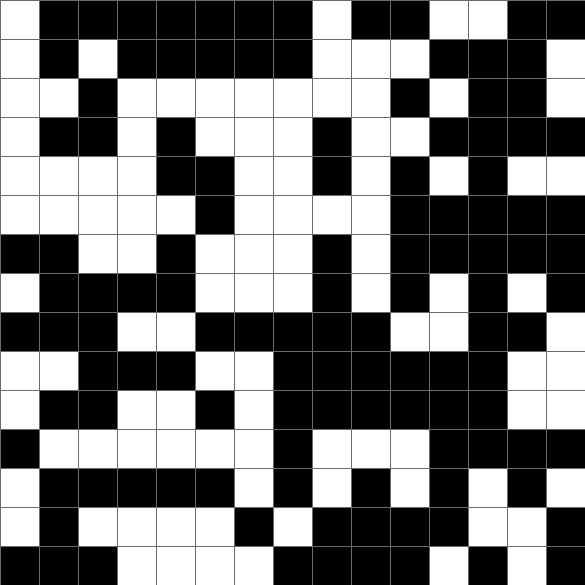[["white", "black", "black", "black", "black", "black", "black", "black", "white", "black", "black", "white", "white", "black", "black"], ["white", "black", "white", "black", "black", "black", "black", "black", "white", "white", "white", "black", "black", "black", "white"], ["white", "white", "black", "white", "white", "white", "white", "white", "white", "white", "black", "white", "black", "black", "white"], ["white", "black", "black", "white", "black", "white", "white", "white", "black", "white", "white", "black", "black", "black", "black"], ["white", "white", "white", "white", "black", "black", "white", "white", "black", "white", "black", "white", "black", "white", "white"], ["white", "white", "white", "white", "white", "black", "white", "white", "white", "white", "black", "black", "black", "black", "black"], ["black", "black", "white", "white", "black", "white", "white", "white", "black", "white", "black", "black", "black", "black", "black"], ["white", "black", "black", "black", "black", "white", "white", "white", "black", "white", "black", "white", "black", "white", "black"], ["black", "black", "black", "white", "white", "black", "black", "black", "black", "black", "white", "white", "black", "black", "white"], ["white", "white", "black", "black", "black", "white", "white", "black", "black", "black", "black", "black", "black", "white", "white"], ["white", "black", "black", "white", "white", "black", "white", "black", "black", "black", "black", "black", "black", "white", "white"], ["black", "white", "white", "white", "white", "white", "white", "black", "white", "white", "white", "black", "black", "black", "black"], ["white", "black", "black", "black", "black", "black", "white", "black", "white", "black", "white", "black", "white", "black", "white"], ["white", "black", "white", "white", "white", "white", "black", "white", "black", "black", "black", "black", "white", "white", "black"], ["black", "black", "black", "white", "white", "white", "white", "black", "black", "black", "black", "white", "black", "white", "black"]]